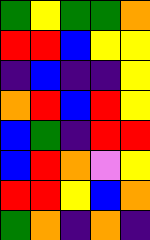[["green", "yellow", "green", "green", "orange"], ["red", "red", "blue", "yellow", "yellow"], ["indigo", "blue", "indigo", "indigo", "yellow"], ["orange", "red", "blue", "red", "yellow"], ["blue", "green", "indigo", "red", "red"], ["blue", "red", "orange", "violet", "yellow"], ["red", "red", "yellow", "blue", "orange"], ["green", "orange", "indigo", "orange", "indigo"]]